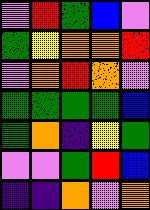[["violet", "red", "green", "blue", "violet"], ["green", "yellow", "orange", "orange", "red"], ["violet", "orange", "red", "orange", "violet"], ["green", "green", "green", "green", "blue"], ["green", "orange", "indigo", "yellow", "green"], ["violet", "violet", "green", "red", "blue"], ["indigo", "indigo", "orange", "violet", "orange"]]